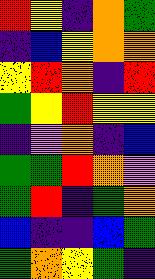[["red", "yellow", "indigo", "orange", "green"], ["indigo", "blue", "yellow", "orange", "orange"], ["yellow", "red", "orange", "indigo", "red"], ["green", "yellow", "red", "yellow", "yellow"], ["indigo", "violet", "orange", "indigo", "blue"], ["green", "green", "red", "orange", "violet"], ["green", "red", "indigo", "green", "orange"], ["blue", "indigo", "indigo", "blue", "green"], ["green", "orange", "yellow", "green", "indigo"]]